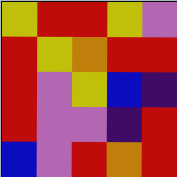[["yellow", "red", "red", "yellow", "violet"], ["red", "yellow", "orange", "red", "red"], ["red", "violet", "yellow", "blue", "indigo"], ["red", "violet", "violet", "indigo", "red"], ["blue", "violet", "red", "orange", "red"]]